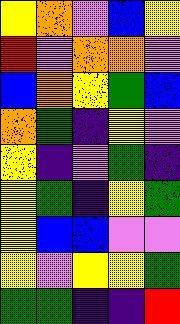[["yellow", "orange", "violet", "blue", "yellow"], ["red", "violet", "orange", "orange", "violet"], ["blue", "orange", "yellow", "green", "blue"], ["orange", "green", "indigo", "yellow", "violet"], ["yellow", "indigo", "violet", "green", "indigo"], ["yellow", "green", "indigo", "yellow", "green"], ["yellow", "blue", "blue", "violet", "violet"], ["yellow", "violet", "yellow", "yellow", "green"], ["green", "green", "indigo", "indigo", "red"]]